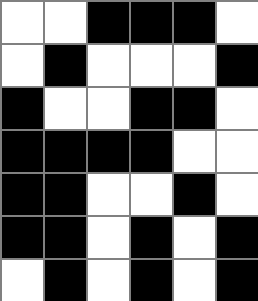[["white", "white", "black", "black", "black", "white"], ["white", "black", "white", "white", "white", "black"], ["black", "white", "white", "black", "black", "white"], ["black", "black", "black", "black", "white", "white"], ["black", "black", "white", "white", "black", "white"], ["black", "black", "white", "black", "white", "black"], ["white", "black", "white", "black", "white", "black"]]